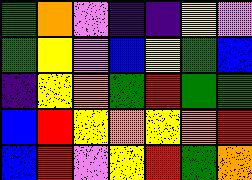[["green", "orange", "violet", "indigo", "indigo", "yellow", "violet"], ["green", "yellow", "violet", "blue", "yellow", "green", "blue"], ["indigo", "yellow", "orange", "green", "red", "green", "green"], ["blue", "red", "yellow", "orange", "yellow", "orange", "red"], ["blue", "red", "violet", "yellow", "red", "green", "orange"]]